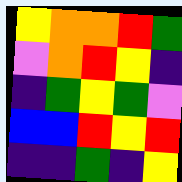[["yellow", "orange", "orange", "red", "green"], ["violet", "orange", "red", "yellow", "indigo"], ["indigo", "green", "yellow", "green", "violet"], ["blue", "blue", "red", "yellow", "red"], ["indigo", "indigo", "green", "indigo", "yellow"]]